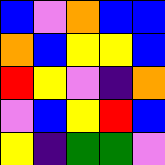[["blue", "violet", "orange", "blue", "blue"], ["orange", "blue", "yellow", "yellow", "blue"], ["red", "yellow", "violet", "indigo", "orange"], ["violet", "blue", "yellow", "red", "blue"], ["yellow", "indigo", "green", "green", "violet"]]